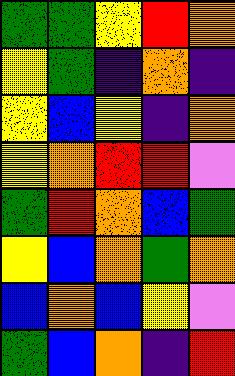[["green", "green", "yellow", "red", "orange"], ["yellow", "green", "indigo", "orange", "indigo"], ["yellow", "blue", "yellow", "indigo", "orange"], ["yellow", "orange", "red", "red", "violet"], ["green", "red", "orange", "blue", "green"], ["yellow", "blue", "orange", "green", "orange"], ["blue", "orange", "blue", "yellow", "violet"], ["green", "blue", "orange", "indigo", "red"]]